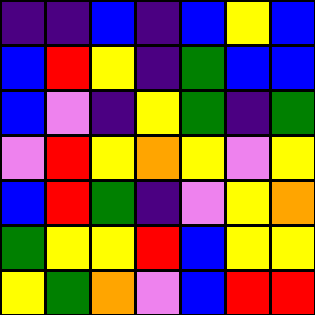[["indigo", "indigo", "blue", "indigo", "blue", "yellow", "blue"], ["blue", "red", "yellow", "indigo", "green", "blue", "blue"], ["blue", "violet", "indigo", "yellow", "green", "indigo", "green"], ["violet", "red", "yellow", "orange", "yellow", "violet", "yellow"], ["blue", "red", "green", "indigo", "violet", "yellow", "orange"], ["green", "yellow", "yellow", "red", "blue", "yellow", "yellow"], ["yellow", "green", "orange", "violet", "blue", "red", "red"]]